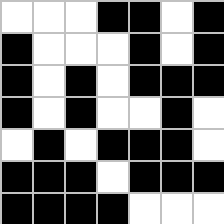[["white", "white", "white", "black", "black", "white", "black"], ["black", "white", "white", "white", "black", "white", "black"], ["black", "white", "black", "white", "black", "black", "black"], ["black", "white", "black", "white", "white", "black", "white"], ["white", "black", "white", "black", "black", "black", "white"], ["black", "black", "black", "white", "black", "black", "black"], ["black", "black", "black", "black", "white", "white", "white"]]